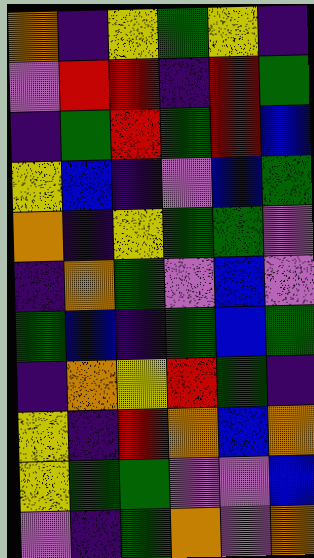[["orange", "indigo", "yellow", "green", "yellow", "indigo"], ["violet", "red", "red", "indigo", "red", "green"], ["indigo", "green", "red", "green", "red", "blue"], ["yellow", "blue", "indigo", "violet", "blue", "green"], ["orange", "indigo", "yellow", "green", "green", "violet"], ["indigo", "orange", "green", "violet", "blue", "violet"], ["green", "blue", "indigo", "green", "blue", "green"], ["indigo", "orange", "yellow", "red", "green", "indigo"], ["yellow", "indigo", "red", "orange", "blue", "orange"], ["yellow", "green", "green", "violet", "violet", "blue"], ["violet", "indigo", "green", "orange", "violet", "orange"]]